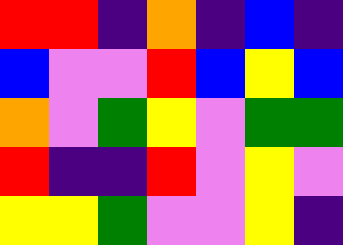[["red", "red", "indigo", "orange", "indigo", "blue", "indigo"], ["blue", "violet", "violet", "red", "blue", "yellow", "blue"], ["orange", "violet", "green", "yellow", "violet", "green", "green"], ["red", "indigo", "indigo", "red", "violet", "yellow", "violet"], ["yellow", "yellow", "green", "violet", "violet", "yellow", "indigo"]]